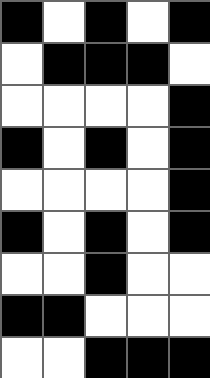[["black", "white", "black", "white", "black"], ["white", "black", "black", "black", "white"], ["white", "white", "white", "white", "black"], ["black", "white", "black", "white", "black"], ["white", "white", "white", "white", "black"], ["black", "white", "black", "white", "black"], ["white", "white", "black", "white", "white"], ["black", "black", "white", "white", "white"], ["white", "white", "black", "black", "black"]]